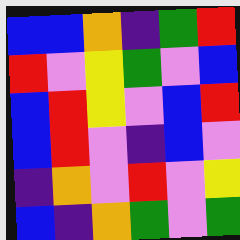[["blue", "blue", "orange", "indigo", "green", "red"], ["red", "violet", "yellow", "green", "violet", "blue"], ["blue", "red", "yellow", "violet", "blue", "red"], ["blue", "red", "violet", "indigo", "blue", "violet"], ["indigo", "orange", "violet", "red", "violet", "yellow"], ["blue", "indigo", "orange", "green", "violet", "green"]]